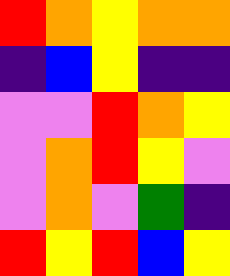[["red", "orange", "yellow", "orange", "orange"], ["indigo", "blue", "yellow", "indigo", "indigo"], ["violet", "violet", "red", "orange", "yellow"], ["violet", "orange", "red", "yellow", "violet"], ["violet", "orange", "violet", "green", "indigo"], ["red", "yellow", "red", "blue", "yellow"]]